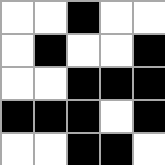[["white", "white", "black", "white", "white"], ["white", "black", "white", "white", "black"], ["white", "white", "black", "black", "black"], ["black", "black", "black", "white", "black"], ["white", "white", "black", "black", "white"]]